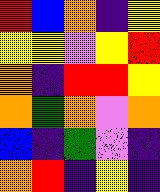[["red", "blue", "orange", "indigo", "yellow"], ["yellow", "yellow", "violet", "yellow", "red"], ["orange", "indigo", "red", "red", "yellow"], ["orange", "green", "orange", "violet", "orange"], ["blue", "indigo", "green", "violet", "indigo"], ["orange", "red", "indigo", "yellow", "indigo"]]